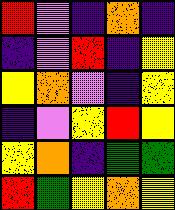[["red", "violet", "indigo", "orange", "indigo"], ["indigo", "violet", "red", "indigo", "yellow"], ["yellow", "orange", "violet", "indigo", "yellow"], ["indigo", "violet", "yellow", "red", "yellow"], ["yellow", "orange", "indigo", "green", "green"], ["red", "green", "yellow", "orange", "yellow"]]